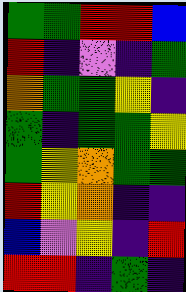[["green", "green", "red", "red", "blue"], ["red", "indigo", "violet", "indigo", "green"], ["orange", "green", "green", "yellow", "indigo"], ["green", "indigo", "green", "green", "yellow"], ["green", "yellow", "orange", "green", "green"], ["red", "yellow", "orange", "indigo", "indigo"], ["blue", "violet", "yellow", "indigo", "red"], ["red", "red", "indigo", "green", "indigo"]]